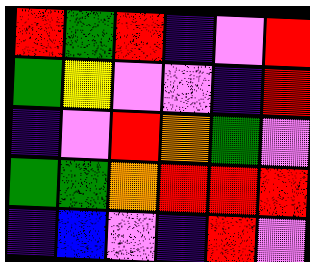[["red", "green", "red", "indigo", "violet", "red"], ["green", "yellow", "violet", "violet", "indigo", "red"], ["indigo", "violet", "red", "orange", "green", "violet"], ["green", "green", "orange", "red", "red", "red"], ["indigo", "blue", "violet", "indigo", "red", "violet"]]